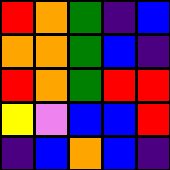[["red", "orange", "green", "indigo", "blue"], ["orange", "orange", "green", "blue", "indigo"], ["red", "orange", "green", "red", "red"], ["yellow", "violet", "blue", "blue", "red"], ["indigo", "blue", "orange", "blue", "indigo"]]